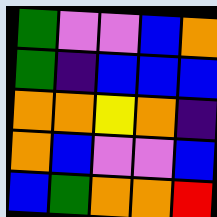[["green", "violet", "violet", "blue", "orange"], ["green", "indigo", "blue", "blue", "blue"], ["orange", "orange", "yellow", "orange", "indigo"], ["orange", "blue", "violet", "violet", "blue"], ["blue", "green", "orange", "orange", "red"]]